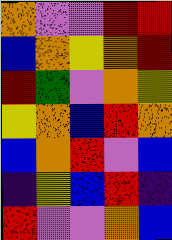[["orange", "violet", "violet", "red", "red"], ["blue", "orange", "yellow", "orange", "red"], ["red", "green", "violet", "orange", "yellow"], ["yellow", "orange", "blue", "red", "orange"], ["blue", "orange", "red", "violet", "blue"], ["indigo", "yellow", "blue", "red", "indigo"], ["red", "violet", "violet", "orange", "blue"]]